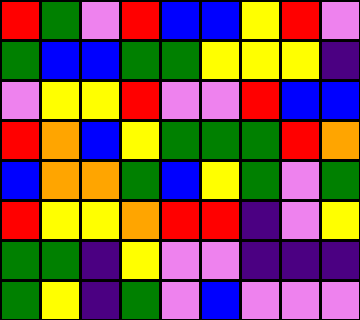[["red", "green", "violet", "red", "blue", "blue", "yellow", "red", "violet"], ["green", "blue", "blue", "green", "green", "yellow", "yellow", "yellow", "indigo"], ["violet", "yellow", "yellow", "red", "violet", "violet", "red", "blue", "blue"], ["red", "orange", "blue", "yellow", "green", "green", "green", "red", "orange"], ["blue", "orange", "orange", "green", "blue", "yellow", "green", "violet", "green"], ["red", "yellow", "yellow", "orange", "red", "red", "indigo", "violet", "yellow"], ["green", "green", "indigo", "yellow", "violet", "violet", "indigo", "indigo", "indigo"], ["green", "yellow", "indigo", "green", "violet", "blue", "violet", "violet", "violet"]]